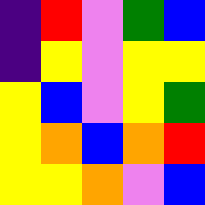[["indigo", "red", "violet", "green", "blue"], ["indigo", "yellow", "violet", "yellow", "yellow"], ["yellow", "blue", "violet", "yellow", "green"], ["yellow", "orange", "blue", "orange", "red"], ["yellow", "yellow", "orange", "violet", "blue"]]